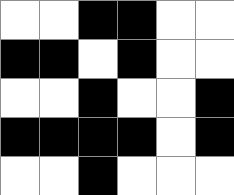[["white", "white", "black", "black", "white", "white"], ["black", "black", "white", "black", "white", "white"], ["white", "white", "black", "white", "white", "black"], ["black", "black", "black", "black", "white", "black"], ["white", "white", "black", "white", "white", "white"]]